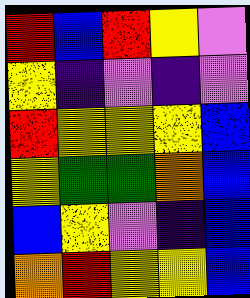[["red", "blue", "red", "yellow", "violet"], ["yellow", "indigo", "violet", "indigo", "violet"], ["red", "yellow", "yellow", "yellow", "blue"], ["yellow", "green", "green", "orange", "blue"], ["blue", "yellow", "violet", "indigo", "blue"], ["orange", "red", "yellow", "yellow", "blue"]]